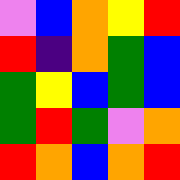[["violet", "blue", "orange", "yellow", "red"], ["red", "indigo", "orange", "green", "blue"], ["green", "yellow", "blue", "green", "blue"], ["green", "red", "green", "violet", "orange"], ["red", "orange", "blue", "orange", "red"]]